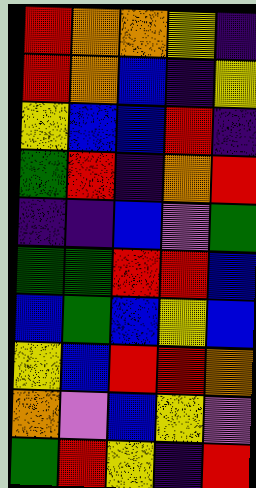[["red", "orange", "orange", "yellow", "indigo"], ["red", "orange", "blue", "indigo", "yellow"], ["yellow", "blue", "blue", "red", "indigo"], ["green", "red", "indigo", "orange", "red"], ["indigo", "indigo", "blue", "violet", "green"], ["green", "green", "red", "red", "blue"], ["blue", "green", "blue", "yellow", "blue"], ["yellow", "blue", "red", "red", "orange"], ["orange", "violet", "blue", "yellow", "violet"], ["green", "red", "yellow", "indigo", "red"]]